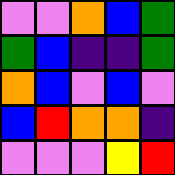[["violet", "violet", "orange", "blue", "green"], ["green", "blue", "indigo", "indigo", "green"], ["orange", "blue", "violet", "blue", "violet"], ["blue", "red", "orange", "orange", "indigo"], ["violet", "violet", "violet", "yellow", "red"]]